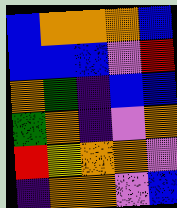[["blue", "orange", "orange", "orange", "blue"], ["blue", "blue", "blue", "violet", "red"], ["orange", "green", "indigo", "blue", "blue"], ["green", "orange", "indigo", "violet", "orange"], ["red", "yellow", "orange", "orange", "violet"], ["indigo", "orange", "orange", "violet", "blue"]]